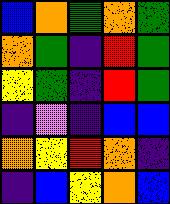[["blue", "orange", "green", "orange", "green"], ["orange", "green", "indigo", "red", "green"], ["yellow", "green", "indigo", "red", "green"], ["indigo", "violet", "indigo", "blue", "blue"], ["orange", "yellow", "red", "orange", "indigo"], ["indigo", "blue", "yellow", "orange", "blue"]]